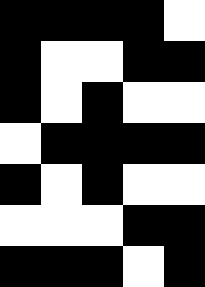[["black", "black", "black", "black", "white"], ["black", "white", "white", "black", "black"], ["black", "white", "black", "white", "white"], ["white", "black", "black", "black", "black"], ["black", "white", "black", "white", "white"], ["white", "white", "white", "black", "black"], ["black", "black", "black", "white", "black"]]